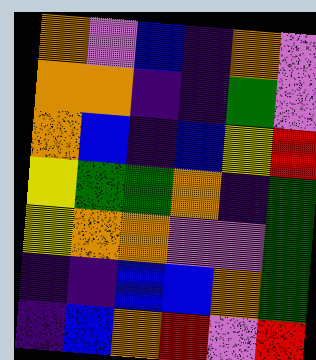[["orange", "violet", "blue", "indigo", "orange", "violet"], ["orange", "orange", "indigo", "indigo", "green", "violet"], ["orange", "blue", "indigo", "blue", "yellow", "red"], ["yellow", "green", "green", "orange", "indigo", "green"], ["yellow", "orange", "orange", "violet", "violet", "green"], ["indigo", "indigo", "blue", "blue", "orange", "green"], ["indigo", "blue", "orange", "red", "violet", "red"]]